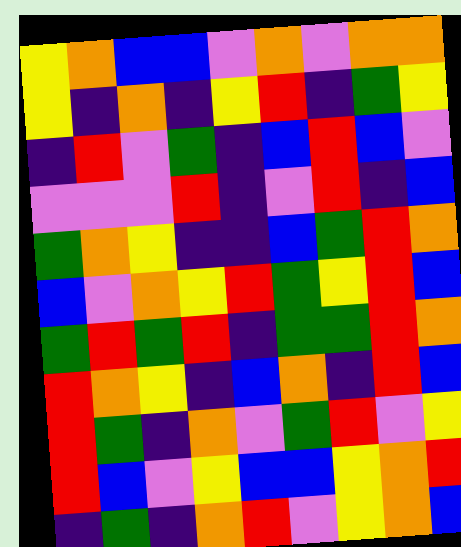[["yellow", "orange", "blue", "blue", "violet", "orange", "violet", "orange", "orange"], ["yellow", "indigo", "orange", "indigo", "yellow", "red", "indigo", "green", "yellow"], ["indigo", "red", "violet", "green", "indigo", "blue", "red", "blue", "violet"], ["violet", "violet", "violet", "red", "indigo", "violet", "red", "indigo", "blue"], ["green", "orange", "yellow", "indigo", "indigo", "blue", "green", "red", "orange"], ["blue", "violet", "orange", "yellow", "red", "green", "yellow", "red", "blue"], ["green", "red", "green", "red", "indigo", "green", "green", "red", "orange"], ["red", "orange", "yellow", "indigo", "blue", "orange", "indigo", "red", "blue"], ["red", "green", "indigo", "orange", "violet", "green", "red", "violet", "yellow"], ["red", "blue", "violet", "yellow", "blue", "blue", "yellow", "orange", "red"], ["indigo", "green", "indigo", "orange", "red", "violet", "yellow", "orange", "blue"]]